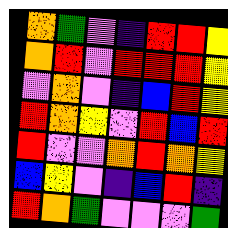[["orange", "green", "violet", "indigo", "red", "red", "yellow"], ["orange", "red", "violet", "red", "red", "red", "yellow"], ["violet", "orange", "violet", "indigo", "blue", "red", "yellow"], ["red", "orange", "yellow", "violet", "red", "blue", "red"], ["red", "violet", "violet", "orange", "red", "orange", "yellow"], ["blue", "yellow", "violet", "indigo", "blue", "red", "indigo"], ["red", "orange", "green", "violet", "violet", "violet", "green"]]